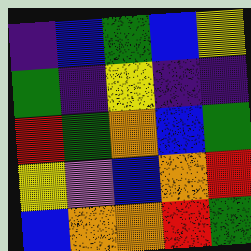[["indigo", "blue", "green", "blue", "yellow"], ["green", "indigo", "yellow", "indigo", "indigo"], ["red", "green", "orange", "blue", "green"], ["yellow", "violet", "blue", "orange", "red"], ["blue", "orange", "orange", "red", "green"]]